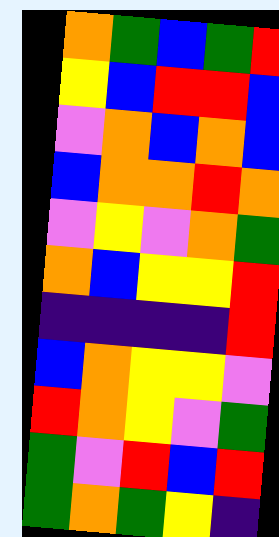[["orange", "green", "blue", "green", "red"], ["yellow", "blue", "red", "red", "blue"], ["violet", "orange", "blue", "orange", "blue"], ["blue", "orange", "orange", "red", "orange"], ["violet", "yellow", "violet", "orange", "green"], ["orange", "blue", "yellow", "yellow", "red"], ["indigo", "indigo", "indigo", "indigo", "red"], ["blue", "orange", "yellow", "yellow", "violet"], ["red", "orange", "yellow", "violet", "green"], ["green", "violet", "red", "blue", "red"], ["green", "orange", "green", "yellow", "indigo"]]